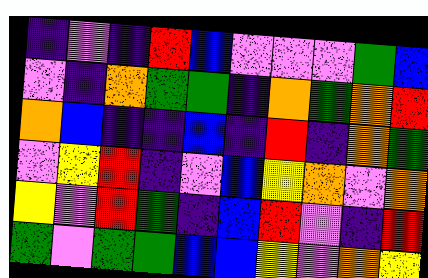[["indigo", "violet", "indigo", "red", "blue", "violet", "violet", "violet", "green", "blue"], ["violet", "indigo", "orange", "green", "green", "indigo", "orange", "green", "orange", "red"], ["orange", "blue", "indigo", "indigo", "blue", "indigo", "red", "indigo", "orange", "green"], ["violet", "yellow", "red", "indigo", "violet", "blue", "yellow", "orange", "violet", "orange"], ["yellow", "violet", "red", "green", "indigo", "blue", "red", "violet", "indigo", "red"], ["green", "violet", "green", "green", "blue", "blue", "yellow", "violet", "orange", "yellow"]]